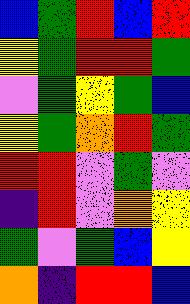[["blue", "green", "red", "blue", "red"], ["yellow", "green", "red", "red", "green"], ["violet", "green", "yellow", "green", "blue"], ["yellow", "green", "orange", "red", "green"], ["red", "red", "violet", "green", "violet"], ["indigo", "red", "violet", "orange", "yellow"], ["green", "violet", "green", "blue", "yellow"], ["orange", "indigo", "red", "red", "blue"]]